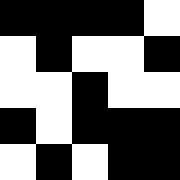[["black", "black", "black", "black", "white"], ["white", "black", "white", "white", "black"], ["white", "white", "black", "white", "white"], ["black", "white", "black", "black", "black"], ["white", "black", "white", "black", "black"]]